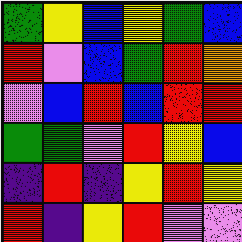[["green", "yellow", "blue", "yellow", "green", "blue"], ["red", "violet", "blue", "green", "red", "orange"], ["violet", "blue", "red", "blue", "red", "red"], ["green", "green", "violet", "red", "yellow", "blue"], ["indigo", "red", "indigo", "yellow", "red", "yellow"], ["red", "indigo", "yellow", "red", "violet", "violet"]]